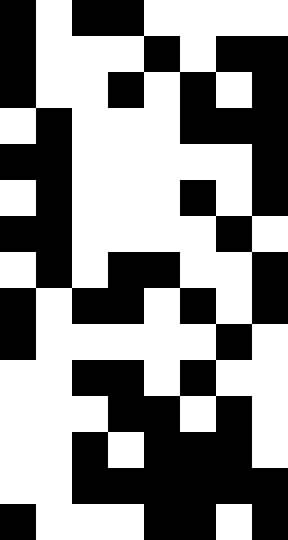[["black", "white", "black", "black", "white", "white", "white", "white"], ["black", "white", "white", "white", "black", "white", "black", "black"], ["black", "white", "white", "black", "white", "black", "white", "black"], ["white", "black", "white", "white", "white", "black", "black", "black"], ["black", "black", "white", "white", "white", "white", "white", "black"], ["white", "black", "white", "white", "white", "black", "white", "black"], ["black", "black", "white", "white", "white", "white", "black", "white"], ["white", "black", "white", "black", "black", "white", "white", "black"], ["black", "white", "black", "black", "white", "black", "white", "black"], ["black", "white", "white", "white", "white", "white", "black", "white"], ["white", "white", "black", "black", "white", "black", "white", "white"], ["white", "white", "white", "black", "black", "white", "black", "white"], ["white", "white", "black", "white", "black", "black", "black", "white"], ["white", "white", "black", "black", "black", "black", "black", "black"], ["black", "white", "white", "white", "black", "black", "white", "black"]]